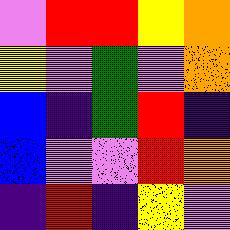[["violet", "red", "red", "yellow", "orange"], ["yellow", "violet", "green", "violet", "orange"], ["blue", "indigo", "green", "red", "indigo"], ["blue", "violet", "violet", "red", "orange"], ["indigo", "red", "indigo", "yellow", "violet"]]